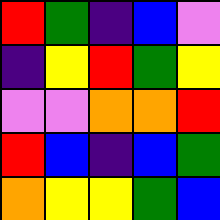[["red", "green", "indigo", "blue", "violet"], ["indigo", "yellow", "red", "green", "yellow"], ["violet", "violet", "orange", "orange", "red"], ["red", "blue", "indigo", "blue", "green"], ["orange", "yellow", "yellow", "green", "blue"]]